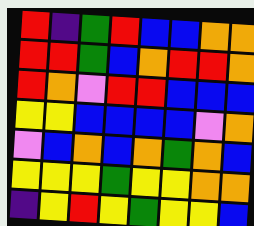[["red", "indigo", "green", "red", "blue", "blue", "orange", "orange"], ["red", "red", "green", "blue", "orange", "red", "red", "orange"], ["red", "orange", "violet", "red", "red", "blue", "blue", "blue"], ["yellow", "yellow", "blue", "blue", "blue", "blue", "violet", "orange"], ["violet", "blue", "orange", "blue", "orange", "green", "orange", "blue"], ["yellow", "yellow", "yellow", "green", "yellow", "yellow", "orange", "orange"], ["indigo", "yellow", "red", "yellow", "green", "yellow", "yellow", "blue"]]